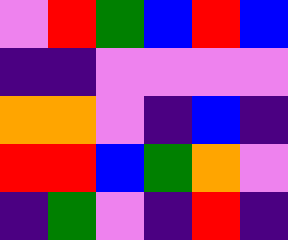[["violet", "red", "green", "blue", "red", "blue"], ["indigo", "indigo", "violet", "violet", "violet", "violet"], ["orange", "orange", "violet", "indigo", "blue", "indigo"], ["red", "red", "blue", "green", "orange", "violet"], ["indigo", "green", "violet", "indigo", "red", "indigo"]]